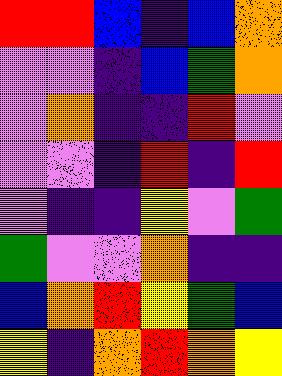[["red", "red", "blue", "indigo", "blue", "orange"], ["violet", "violet", "indigo", "blue", "green", "orange"], ["violet", "orange", "indigo", "indigo", "red", "violet"], ["violet", "violet", "indigo", "red", "indigo", "red"], ["violet", "indigo", "indigo", "yellow", "violet", "green"], ["green", "violet", "violet", "orange", "indigo", "indigo"], ["blue", "orange", "red", "yellow", "green", "blue"], ["yellow", "indigo", "orange", "red", "orange", "yellow"]]